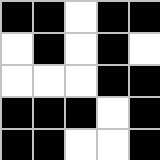[["black", "black", "white", "black", "black"], ["white", "black", "white", "black", "white"], ["white", "white", "white", "black", "black"], ["black", "black", "black", "white", "black"], ["black", "black", "white", "white", "black"]]